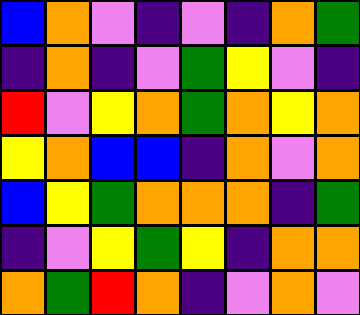[["blue", "orange", "violet", "indigo", "violet", "indigo", "orange", "green"], ["indigo", "orange", "indigo", "violet", "green", "yellow", "violet", "indigo"], ["red", "violet", "yellow", "orange", "green", "orange", "yellow", "orange"], ["yellow", "orange", "blue", "blue", "indigo", "orange", "violet", "orange"], ["blue", "yellow", "green", "orange", "orange", "orange", "indigo", "green"], ["indigo", "violet", "yellow", "green", "yellow", "indigo", "orange", "orange"], ["orange", "green", "red", "orange", "indigo", "violet", "orange", "violet"]]